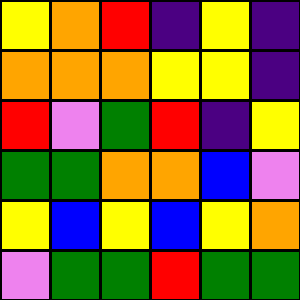[["yellow", "orange", "red", "indigo", "yellow", "indigo"], ["orange", "orange", "orange", "yellow", "yellow", "indigo"], ["red", "violet", "green", "red", "indigo", "yellow"], ["green", "green", "orange", "orange", "blue", "violet"], ["yellow", "blue", "yellow", "blue", "yellow", "orange"], ["violet", "green", "green", "red", "green", "green"]]